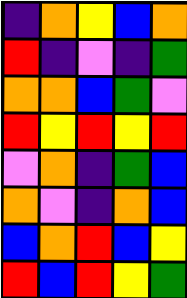[["indigo", "orange", "yellow", "blue", "orange"], ["red", "indigo", "violet", "indigo", "green"], ["orange", "orange", "blue", "green", "violet"], ["red", "yellow", "red", "yellow", "red"], ["violet", "orange", "indigo", "green", "blue"], ["orange", "violet", "indigo", "orange", "blue"], ["blue", "orange", "red", "blue", "yellow"], ["red", "blue", "red", "yellow", "green"]]